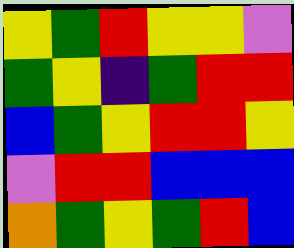[["yellow", "green", "red", "yellow", "yellow", "violet"], ["green", "yellow", "indigo", "green", "red", "red"], ["blue", "green", "yellow", "red", "red", "yellow"], ["violet", "red", "red", "blue", "blue", "blue"], ["orange", "green", "yellow", "green", "red", "blue"]]